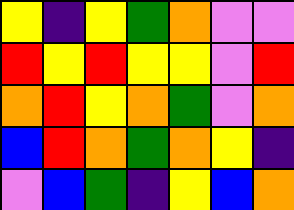[["yellow", "indigo", "yellow", "green", "orange", "violet", "violet"], ["red", "yellow", "red", "yellow", "yellow", "violet", "red"], ["orange", "red", "yellow", "orange", "green", "violet", "orange"], ["blue", "red", "orange", "green", "orange", "yellow", "indigo"], ["violet", "blue", "green", "indigo", "yellow", "blue", "orange"]]